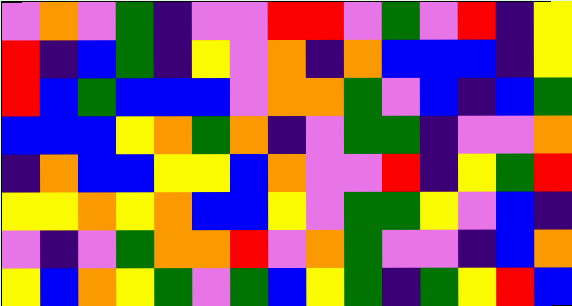[["violet", "orange", "violet", "green", "indigo", "violet", "violet", "red", "red", "violet", "green", "violet", "red", "indigo", "yellow"], ["red", "indigo", "blue", "green", "indigo", "yellow", "violet", "orange", "indigo", "orange", "blue", "blue", "blue", "indigo", "yellow"], ["red", "blue", "green", "blue", "blue", "blue", "violet", "orange", "orange", "green", "violet", "blue", "indigo", "blue", "green"], ["blue", "blue", "blue", "yellow", "orange", "green", "orange", "indigo", "violet", "green", "green", "indigo", "violet", "violet", "orange"], ["indigo", "orange", "blue", "blue", "yellow", "yellow", "blue", "orange", "violet", "violet", "red", "indigo", "yellow", "green", "red"], ["yellow", "yellow", "orange", "yellow", "orange", "blue", "blue", "yellow", "violet", "green", "green", "yellow", "violet", "blue", "indigo"], ["violet", "indigo", "violet", "green", "orange", "orange", "red", "violet", "orange", "green", "violet", "violet", "indigo", "blue", "orange"], ["yellow", "blue", "orange", "yellow", "green", "violet", "green", "blue", "yellow", "green", "indigo", "green", "yellow", "red", "blue"]]